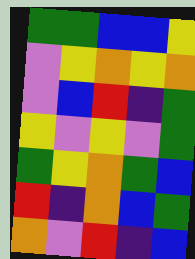[["green", "green", "blue", "blue", "yellow"], ["violet", "yellow", "orange", "yellow", "orange"], ["violet", "blue", "red", "indigo", "green"], ["yellow", "violet", "yellow", "violet", "green"], ["green", "yellow", "orange", "green", "blue"], ["red", "indigo", "orange", "blue", "green"], ["orange", "violet", "red", "indigo", "blue"]]